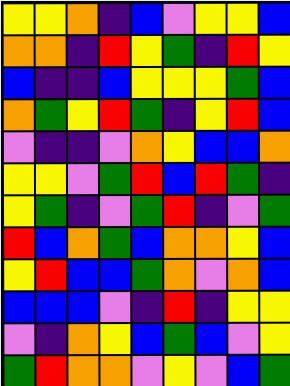[["yellow", "yellow", "orange", "indigo", "blue", "violet", "yellow", "yellow", "blue"], ["orange", "orange", "indigo", "red", "yellow", "green", "indigo", "red", "yellow"], ["blue", "indigo", "indigo", "blue", "yellow", "yellow", "yellow", "green", "blue"], ["orange", "green", "yellow", "red", "green", "indigo", "yellow", "red", "blue"], ["violet", "indigo", "indigo", "violet", "orange", "yellow", "blue", "blue", "orange"], ["yellow", "yellow", "violet", "green", "red", "blue", "red", "green", "indigo"], ["yellow", "green", "indigo", "violet", "green", "red", "indigo", "violet", "green"], ["red", "blue", "orange", "green", "blue", "orange", "orange", "yellow", "blue"], ["yellow", "red", "blue", "blue", "green", "orange", "violet", "orange", "blue"], ["blue", "blue", "blue", "violet", "indigo", "red", "indigo", "yellow", "yellow"], ["violet", "indigo", "orange", "yellow", "blue", "green", "blue", "violet", "yellow"], ["green", "red", "orange", "orange", "violet", "yellow", "violet", "blue", "green"]]